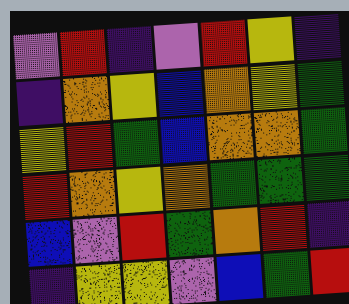[["violet", "red", "indigo", "violet", "red", "yellow", "indigo"], ["indigo", "orange", "yellow", "blue", "orange", "yellow", "green"], ["yellow", "red", "green", "blue", "orange", "orange", "green"], ["red", "orange", "yellow", "orange", "green", "green", "green"], ["blue", "violet", "red", "green", "orange", "red", "indigo"], ["indigo", "yellow", "yellow", "violet", "blue", "green", "red"]]